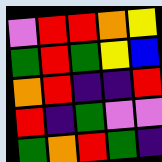[["violet", "red", "red", "orange", "yellow"], ["green", "red", "green", "yellow", "blue"], ["orange", "red", "indigo", "indigo", "red"], ["red", "indigo", "green", "violet", "violet"], ["green", "orange", "red", "green", "indigo"]]